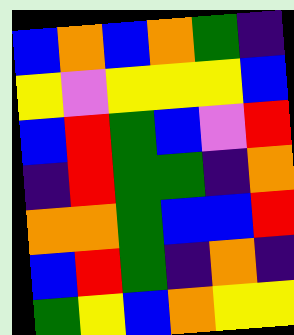[["blue", "orange", "blue", "orange", "green", "indigo"], ["yellow", "violet", "yellow", "yellow", "yellow", "blue"], ["blue", "red", "green", "blue", "violet", "red"], ["indigo", "red", "green", "green", "indigo", "orange"], ["orange", "orange", "green", "blue", "blue", "red"], ["blue", "red", "green", "indigo", "orange", "indigo"], ["green", "yellow", "blue", "orange", "yellow", "yellow"]]